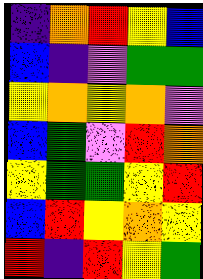[["indigo", "orange", "red", "yellow", "blue"], ["blue", "indigo", "violet", "green", "green"], ["yellow", "orange", "yellow", "orange", "violet"], ["blue", "green", "violet", "red", "orange"], ["yellow", "green", "green", "yellow", "red"], ["blue", "red", "yellow", "orange", "yellow"], ["red", "indigo", "red", "yellow", "green"]]